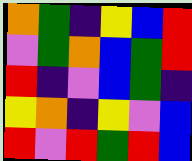[["orange", "green", "indigo", "yellow", "blue", "red"], ["violet", "green", "orange", "blue", "green", "red"], ["red", "indigo", "violet", "blue", "green", "indigo"], ["yellow", "orange", "indigo", "yellow", "violet", "blue"], ["red", "violet", "red", "green", "red", "blue"]]